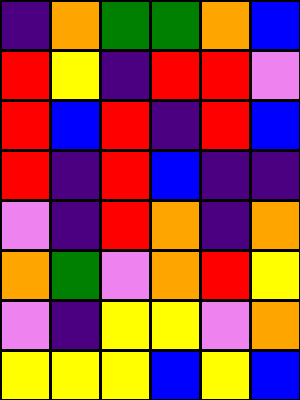[["indigo", "orange", "green", "green", "orange", "blue"], ["red", "yellow", "indigo", "red", "red", "violet"], ["red", "blue", "red", "indigo", "red", "blue"], ["red", "indigo", "red", "blue", "indigo", "indigo"], ["violet", "indigo", "red", "orange", "indigo", "orange"], ["orange", "green", "violet", "orange", "red", "yellow"], ["violet", "indigo", "yellow", "yellow", "violet", "orange"], ["yellow", "yellow", "yellow", "blue", "yellow", "blue"]]